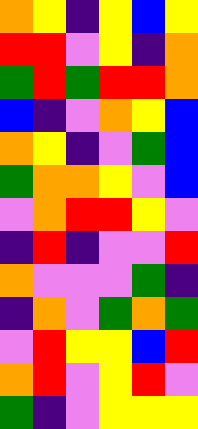[["orange", "yellow", "indigo", "yellow", "blue", "yellow"], ["red", "red", "violet", "yellow", "indigo", "orange"], ["green", "red", "green", "red", "red", "orange"], ["blue", "indigo", "violet", "orange", "yellow", "blue"], ["orange", "yellow", "indigo", "violet", "green", "blue"], ["green", "orange", "orange", "yellow", "violet", "blue"], ["violet", "orange", "red", "red", "yellow", "violet"], ["indigo", "red", "indigo", "violet", "violet", "red"], ["orange", "violet", "violet", "violet", "green", "indigo"], ["indigo", "orange", "violet", "green", "orange", "green"], ["violet", "red", "yellow", "yellow", "blue", "red"], ["orange", "red", "violet", "yellow", "red", "violet"], ["green", "indigo", "violet", "yellow", "yellow", "yellow"]]